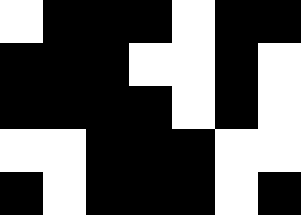[["white", "black", "black", "black", "white", "black", "black"], ["black", "black", "black", "white", "white", "black", "white"], ["black", "black", "black", "black", "white", "black", "white"], ["white", "white", "black", "black", "black", "white", "white"], ["black", "white", "black", "black", "black", "white", "black"]]